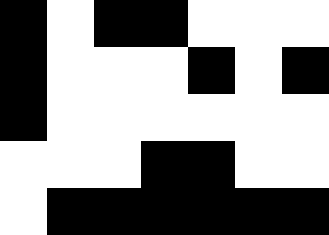[["black", "white", "black", "black", "white", "white", "white"], ["black", "white", "white", "white", "black", "white", "black"], ["black", "white", "white", "white", "white", "white", "white"], ["white", "white", "white", "black", "black", "white", "white"], ["white", "black", "black", "black", "black", "black", "black"]]